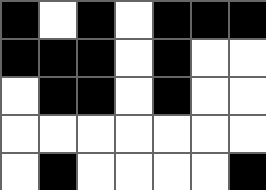[["black", "white", "black", "white", "black", "black", "black"], ["black", "black", "black", "white", "black", "white", "white"], ["white", "black", "black", "white", "black", "white", "white"], ["white", "white", "white", "white", "white", "white", "white"], ["white", "black", "white", "white", "white", "white", "black"]]